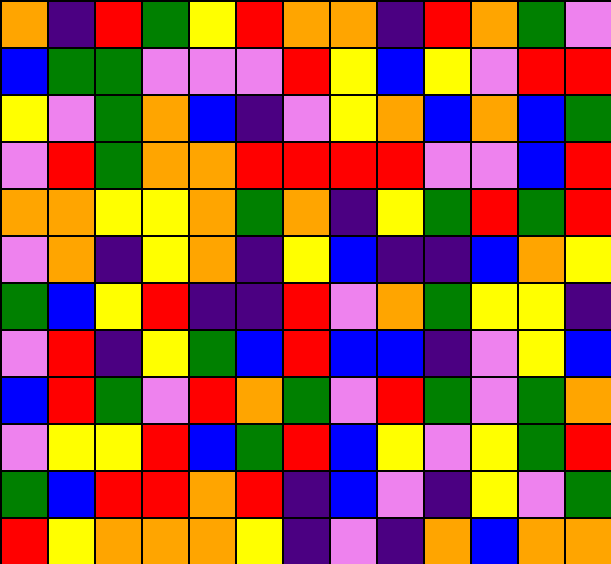[["orange", "indigo", "red", "green", "yellow", "red", "orange", "orange", "indigo", "red", "orange", "green", "violet"], ["blue", "green", "green", "violet", "violet", "violet", "red", "yellow", "blue", "yellow", "violet", "red", "red"], ["yellow", "violet", "green", "orange", "blue", "indigo", "violet", "yellow", "orange", "blue", "orange", "blue", "green"], ["violet", "red", "green", "orange", "orange", "red", "red", "red", "red", "violet", "violet", "blue", "red"], ["orange", "orange", "yellow", "yellow", "orange", "green", "orange", "indigo", "yellow", "green", "red", "green", "red"], ["violet", "orange", "indigo", "yellow", "orange", "indigo", "yellow", "blue", "indigo", "indigo", "blue", "orange", "yellow"], ["green", "blue", "yellow", "red", "indigo", "indigo", "red", "violet", "orange", "green", "yellow", "yellow", "indigo"], ["violet", "red", "indigo", "yellow", "green", "blue", "red", "blue", "blue", "indigo", "violet", "yellow", "blue"], ["blue", "red", "green", "violet", "red", "orange", "green", "violet", "red", "green", "violet", "green", "orange"], ["violet", "yellow", "yellow", "red", "blue", "green", "red", "blue", "yellow", "violet", "yellow", "green", "red"], ["green", "blue", "red", "red", "orange", "red", "indigo", "blue", "violet", "indigo", "yellow", "violet", "green"], ["red", "yellow", "orange", "orange", "orange", "yellow", "indigo", "violet", "indigo", "orange", "blue", "orange", "orange"]]